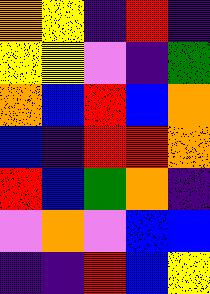[["orange", "yellow", "indigo", "red", "indigo"], ["yellow", "yellow", "violet", "indigo", "green"], ["orange", "blue", "red", "blue", "orange"], ["blue", "indigo", "red", "red", "orange"], ["red", "blue", "green", "orange", "indigo"], ["violet", "orange", "violet", "blue", "blue"], ["indigo", "indigo", "red", "blue", "yellow"]]